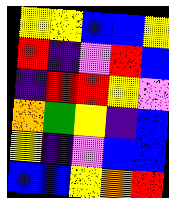[["yellow", "yellow", "blue", "blue", "yellow"], ["red", "indigo", "violet", "red", "blue"], ["indigo", "red", "red", "yellow", "violet"], ["orange", "green", "yellow", "indigo", "blue"], ["yellow", "indigo", "violet", "blue", "blue"], ["blue", "blue", "yellow", "orange", "red"]]